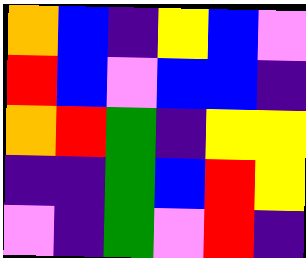[["orange", "blue", "indigo", "yellow", "blue", "violet"], ["red", "blue", "violet", "blue", "blue", "indigo"], ["orange", "red", "green", "indigo", "yellow", "yellow"], ["indigo", "indigo", "green", "blue", "red", "yellow"], ["violet", "indigo", "green", "violet", "red", "indigo"]]